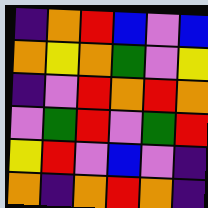[["indigo", "orange", "red", "blue", "violet", "blue"], ["orange", "yellow", "orange", "green", "violet", "yellow"], ["indigo", "violet", "red", "orange", "red", "orange"], ["violet", "green", "red", "violet", "green", "red"], ["yellow", "red", "violet", "blue", "violet", "indigo"], ["orange", "indigo", "orange", "red", "orange", "indigo"]]